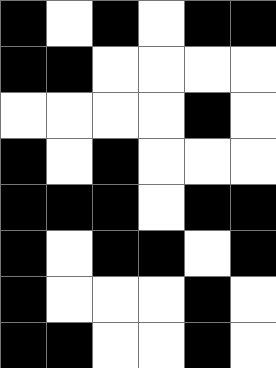[["black", "white", "black", "white", "black", "black"], ["black", "black", "white", "white", "white", "white"], ["white", "white", "white", "white", "black", "white"], ["black", "white", "black", "white", "white", "white"], ["black", "black", "black", "white", "black", "black"], ["black", "white", "black", "black", "white", "black"], ["black", "white", "white", "white", "black", "white"], ["black", "black", "white", "white", "black", "white"]]